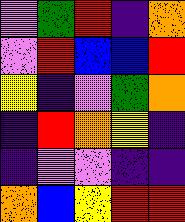[["violet", "green", "red", "indigo", "orange"], ["violet", "red", "blue", "blue", "red"], ["yellow", "indigo", "violet", "green", "orange"], ["indigo", "red", "orange", "yellow", "indigo"], ["indigo", "violet", "violet", "indigo", "indigo"], ["orange", "blue", "yellow", "red", "red"]]